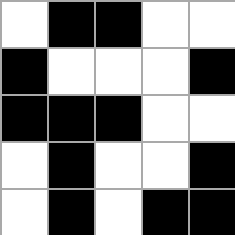[["white", "black", "black", "white", "white"], ["black", "white", "white", "white", "black"], ["black", "black", "black", "white", "white"], ["white", "black", "white", "white", "black"], ["white", "black", "white", "black", "black"]]